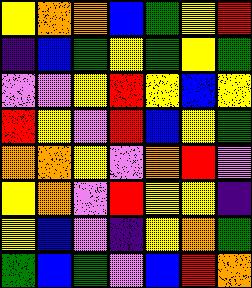[["yellow", "orange", "orange", "blue", "green", "yellow", "red"], ["indigo", "blue", "green", "yellow", "green", "yellow", "green"], ["violet", "violet", "yellow", "red", "yellow", "blue", "yellow"], ["red", "yellow", "violet", "red", "blue", "yellow", "green"], ["orange", "orange", "yellow", "violet", "orange", "red", "violet"], ["yellow", "orange", "violet", "red", "yellow", "yellow", "indigo"], ["yellow", "blue", "violet", "indigo", "yellow", "orange", "green"], ["green", "blue", "green", "violet", "blue", "red", "orange"]]